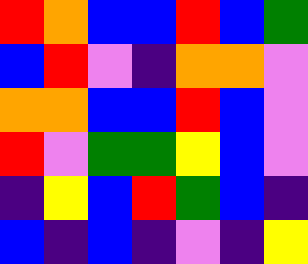[["red", "orange", "blue", "blue", "red", "blue", "green"], ["blue", "red", "violet", "indigo", "orange", "orange", "violet"], ["orange", "orange", "blue", "blue", "red", "blue", "violet"], ["red", "violet", "green", "green", "yellow", "blue", "violet"], ["indigo", "yellow", "blue", "red", "green", "blue", "indigo"], ["blue", "indigo", "blue", "indigo", "violet", "indigo", "yellow"]]